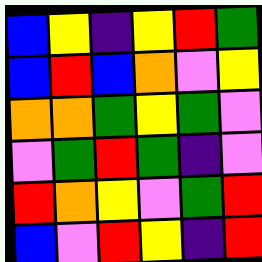[["blue", "yellow", "indigo", "yellow", "red", "green"], ["blue", "red", "blue", "orange", "violet", "yellow"], ["orange", "orange", "green", "yellow", "green", "violet"], ["violet", "green", "red", "green", "indigo", "violet"], ["red", "orange", "yellow", "violet", "green", "red"], ["blue", "violet", "red", "yellow", "indigo", "red"]]